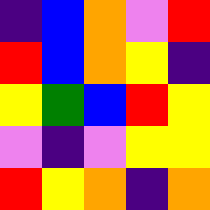[["indigo", "blue", "orange", "violet", "red"], ["red", "blue", "orange", "yellow", "indigo"], ["yellow", "green", "blue", "red", "yellow"], ["violet", "indigo", "violet", "yellow", "yellow"], ["red", "yellow", "orange", "indigo", "orange"]]